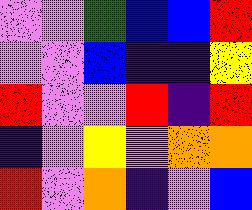[["violet", "violet", "green", "blue", "blue", "red"], ["violet", "violet", "blue", "indigo", "indigo", "yellow"], ["red", "violet", "violet", "red", "indigo", "red"], ["indigo", "violet", "yellow", "violet", "orange", "orange"], ["red", "violet", "orange", "indigo", "violet", "blue"]]